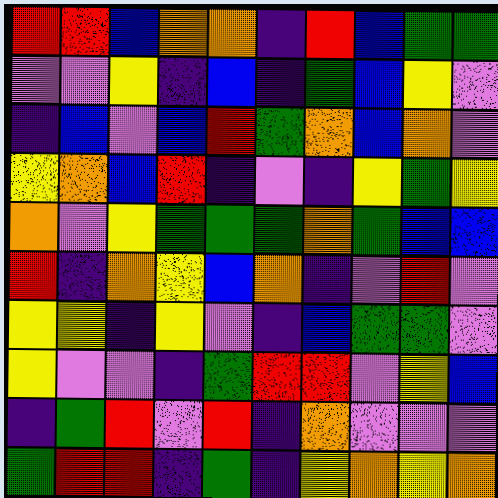[["red", "red", "blue", "orange", "orange", "indigo", "red", "blue", "green", "green"], ["violet", "violet", "yellow", "indigo", "blue", "indigo", "green", "blue", "yellow", "violet"], ["indigo", "blue", "violet", "blue", "red", "green", "orange", "blue", "orange", "violet"], ["yellow", "orange", "blue", "red", "indigo", "violet", "indigo", "yellow", "green", "yellow"], ["orange", "violet", "yellow", "green", "green", "green", "orange", "green", "blue", "blue"], ["red", "indigo", "orange", "yellow", "blue", "orange", "indigo", "violet", "red", "violet"], ["yellow", "yellow", "indigo", "yellow", "violet", "indigo", "blue", "green", "green", "violet"], ["yellow", "violet", "violet", "indigo", "green", "red", "red", "violet", "yellow", "blue"], ["indigo", "green", "red", "violet", "red", "indigo", "orange", "violet", "violet", "violet"], ["green", "red", "red", "indigo", "green", "indigo", "yellow", "orange", "yellow", "orange"]]